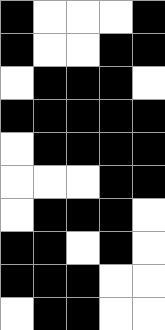[["black", "white", "white", "white", "black"], ["black", "white", "white", "black", "black"], ["white", "black", "black", "black", "white"], ["black", "black", "black", "black", "black"], ["white", "black", "black", "black", "black"], ["white", "white", "white", "black", "black"], ["white", "black", "black", "black", "white"], ["black", "black", "white", "black", "white"], ["black", "black", "black", "white", "white"], ["white", "black", "black", "white", "white"]]